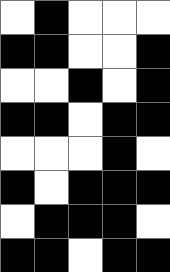[["white", "black", "white", "white", "white"], ["black", "black", "white", "white", "black"], ["white", "white", "black", "white", "black"], ["black", "black", "white", "black", "black"], ["white", "white", "white", "black", "white"], ["black", "white", "black", "black", "black"], ["white", "black", "black", "black", "white"], ["black", "black", "white", "black", "black"]]